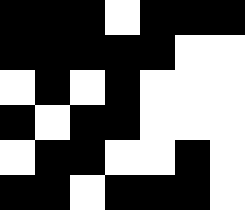[["black", "black", "black", "white", "black", "black", "black"], ["black", "black", "black", "black", "black", "white", "white"], ["white", "black", "white", "black", "white", "white", "white"], ["black", "white", "black", "black", "white", "white", "white"], ["white", "black", "black", "white", "white", "black", "white"], ["black", "black", "white", "black", "black", "black", "white"]]